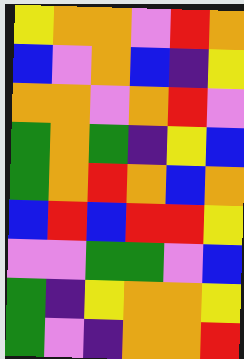[["yellow", "orange", "orange", "violet", "red", "orange"], ["blue", "violet", "orange", "blue", "indigo", "yellow"], ["orange", "orange", "violet", "orange", "red", "violet"], ["green", "orange", "green", "indigo", "yellow", "blue"], ["green", "orange", "red", "orange", "blue", "orange"], ["blue", "red", "blue", "red", "red", "yellow"], ["violet", "violet", "green", "green", "violet", "blue"], ["green", "indigo", "yellow", "orange", "orange", "yellow"], ["green", "violet", "indigo", "orange", "orange", "red"]]